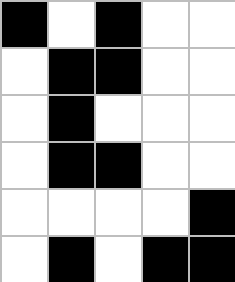[["black", "white", "black", "white", "white"], ["white", "black", "black", "white", "white"], ["white", "black", "white", "white", "white"], ["white", "black", "black", "white", "white"], ["white", "white", "white", "white", "black"], ["white", "black", "white", "black", "black"]]